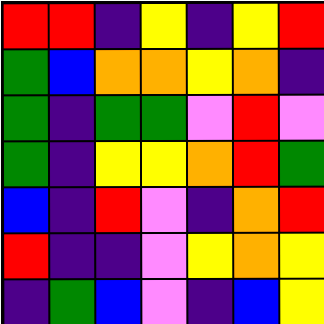[["red", "red", "indigo", "yellow", "indigo", "yellow", "red"], ["green", "blue", "orange", "orange", "yellow", "orange", "indigo"], ["green", "indigo", "green", "green", "violet", "red", "violet"], ["green", "indigo", "yellow", "yellow", "orange", "red", "green"], ["blue", "indigo", "red", "violet", "indigo", "orange", "red"], ["red", "indigo", "indigo", "violet", "yellow", "orange", "yellow"], ["indigo", "green", "blue", "violet", "indigo", "blue", "yellow"]]